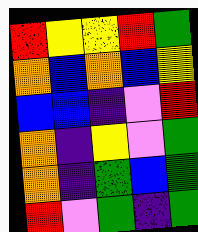[["red", "yellow", "yellow", "red", "green"], ["orange", "blue", "orange", "blue", "yellow"], ["blue", "blue", "indigo", "violet", "red"], ["orange", "indigo", "yellow", "violet", "green"], ["orange", "indigo", "green", "blue", "green"], ["red", "violet", "green", "indigo", "green"]]